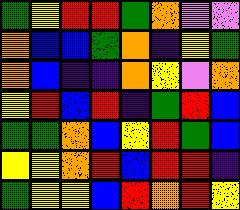[["green", "yellow", "red", "red", "green", "orange", "violet", "violet"], ["orange", "blue", "blue", "green", "orange", "indigo", "yellow", "green"], ["orange", "blue", "indigo", "indigo", "orange", "yellow", "violet", "orange"], ["yellow", "red", "blue", "red", "indigo", "green", "red", "blue"], ["green", "green", "orange", "blue", "yellow", "red", "green", "blue"], ["yellow", "yellow", "orange", "red", "blue", "red", "red", "indigo"], ["green", "yellow", "yellow", "blue", "red", "orange", "red", "yellow"]]